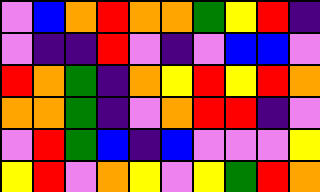[["violet", "blue", "orange", "red", "orange", "orange", "green", "yellow", "red", "indigo"], ["violet", "indigo", "indigo", "red", "violet", "indigo", "violet", "blue", "blue", "violet"], ["red", "orange", "green", "indigo", "orange", "yellow", "red", "yellow", "red", "orange"], ["orange", "orange", "green", "indigo", "violet", "orange", "red", "red", "indigo", "violet"], ["violet", "red", "green", "blue", "indigo", "blue", "violet", "violet", "violet", "yellow"], ["yellow", "red", "violet", "orange", "yellow", "violet", "yellow", "green", "red", "orange"]]